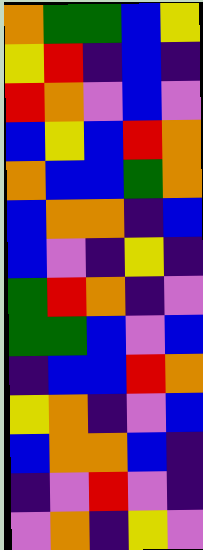[["orange", "green", "green", "blue", "yellow"], ["yellow", "red", "indigo", "blue", "indigo"], ["red", "orange", "violet", "blue", "violet"], ["blue", "yellow", "blue", "red", "orange"], ["orange", "blue", "blue", "green", "orange"], ["blue", "orange", "orange", "indigo", "blue"], ["blue", "violet", "indigo", "yellow", "indigo"], ["green", "red", "orange", "indigo", "violet"], ["green", "green", "blue", "violet", "blue"], ["indigo", "blue", "blue", "red", "orange"], ["yellow", "orange", "indigo", "violet", "blue"], ["blue", "orange", "orange", "blue", "indigo"], ["indigo", "violet", "red", "violet", "indigo"], ["violet", "orange", "indigo", "yellow", "violet"]]